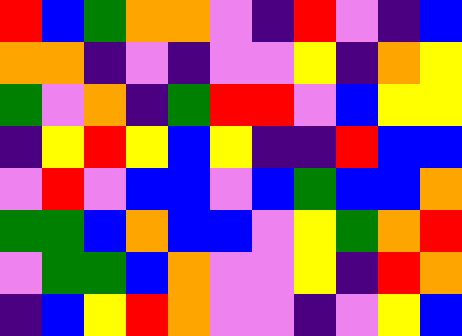[["red", "blue", "green", "orange", "orange", "violet", "indigo", "red", "violet", "indigo", "blue"], ["orange", "orange", "indigo", "violet", "indigo", "violet", "violet", "yellow", "indigo", "orange", "yellow"], ["green", "violet", "orange", "indigo", "green", "red", "red", "violet", "blue", "yellow", "yellow"], ["indigo", "yellow", "red", "yellow", "blue", "yellow", "indigo", "indigo", "red", "blue", "blue"], ["violet", "red", "violet", "blue", "blue", "violet", "blue", "green", "blue", "blue", "orange"], ["green", "green", "blue", "orange", "blue", "blue", "violet", "yellow", "green", "orange", "red"], ["violet", "green", "green", "blue", "orange", "violet", "violet", "yellow", "indigo", "red", "orange"], ["indigo", "blue", "yellow", "red", "orange", "violet", "violet", "indigo", "violet", "yellow", "blue"]]